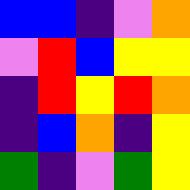[["blue", "blue", "indigo", "violet", "orange"], ["violet", "red", "blue", "yellow", "yellow"], ["indigo", "red", "yellow", "red", "orange"], ["indigo", "blue", "orange", "indigo", "yellow"], ["green", "indigo", "violet", "green", "yellow"]]